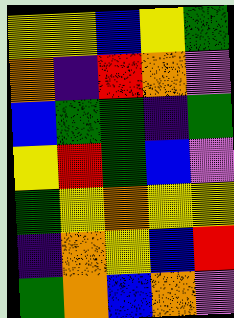[["yellow", "yellow", "blue", "yellow", "green"], ["orange", "indigo", "red", "orange", "violet"], ["blue", "green", "green", "indigo", "green"], ["yellow", "red", "green", "blue", "violet"], ["green", "yellow", "orange", "yellow", "yellow"], ["indigo", "orange", "yellow", "blue", "red"], ["green", "orange", "blue", "orange", "violet"]]